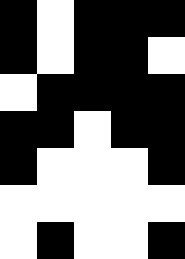[["black", "white", "black", "black", "black"], ["black", "white", "black", "black", "white"], ["white", "black", "black", "black", "black"], ["black", "black", "white", "black", "black"], ["black", "white", "white", "white", "black"], ["white", "white", "white", "white", "white"], ["white", "black", "white", "white", "black"]]